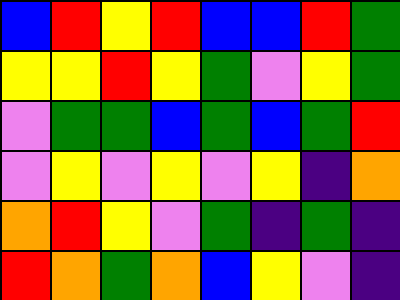[["blue", "red", "yellow", "red", "blue", "blue", "red", "green"], ["yellow", "yellow", "red", "yellow", "green", "violet", "yellow", "green"], ["violet", "green", "green", "blue", "green", "blue", "green", "red"], ["violet", "yellow", "violet", "yellow", "violet", "yellow", "indigo", "orange"], ["orange", "red", "yellow", "violet", "green", "indigo", "green", "indigo"], ["red", "orange", "green", "orange", "blue", "yellow", "violet", "indigo"]]